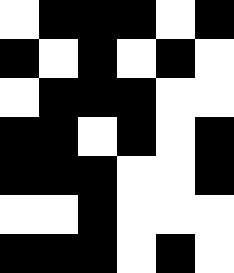[["white", "black", "black", "black", "white", "black"], ["black", "white", "black", "white", "black", "white"], ["white", "black", "black", "black", "white", "white"], ["black", "black", "white", "black", "white", "black"], ["black", "black", "black", "white", "white", "black"], ["white", "white", "black", "white", "white", "white"], ["black", "black", "black", "white", "black", "white"]]